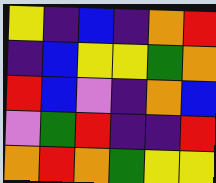[["yellow", "indigo", "blue", "indigo", "orange", "red"], ["indigo", "blue", "yellow", "yellow", "green", "orange"], ["red", "blue", "violet", "indigo", "orange", "blue"], ["violet", "green", "red", "indigo", "indigo", "red"], ["orange", "red", "orange", "green", "yellow", "yellow"]]